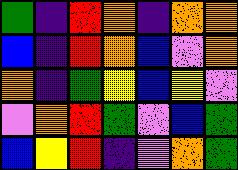[["green", "indigo", "red", "orange", "indigo", "orange", "orange"], ["blue", "indigo", "red", "orange", "blue", "violet", "orange"], ["orange", "indigo", "green", "yellow", "blue", "yellow", "violet"], ["violet", "orange", "red", "green", "violet", "blue", "green"], ["blue", "yellow", "red", "indigo", "violet", "orange", "green"]]